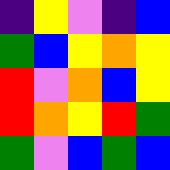[["indigo", "yellow", "violet", "indigo", "blue"], ["green", "blue", "yellow", "orange", "yellow"], ["red", "violet", "orange", "blue", "yellow"], ["red", "orange", "yellow", "red", "green"], ["green", "violet", "blue", "green", "blue"]]